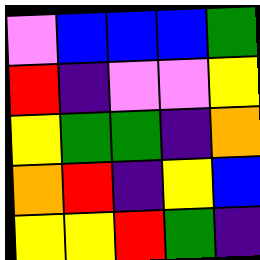[["violet", "blue", "blue", "blue", "green"], ["red", "indigo", "violet", "violet", "yellow"], ["yellow", "green", "green", "indigo", "orange"], ["orange", "red", "indigo", "yellow", "blue"], ["yellow", "yellow", "red", "green", "indigo"]]